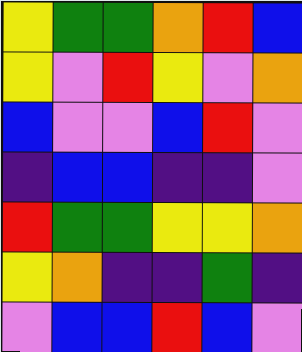[["yellow", "green", "green", "orange", "red", "blue"], ["yellow", "violet", "red", "yellow", "violet", "orange"], ["blue", "violet", "violet", "blue", "red", "violet"], ["indigo", "blue", "blue", "indigo", "indigo", "violet"], ["red", "green", "green", "yellow", "yellow", "orange"], ["yellow", "orange", "indigo", "indigo", "green", "indigo"], ["violet", "blue", "blue", "red", "blue", "violet"]]